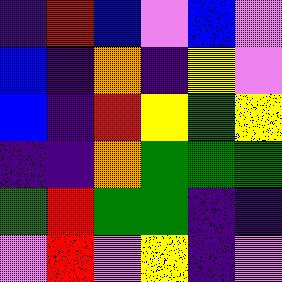[["indigo", "red", "blue", "violet", "blue", "violet"], ["blue", "indigo", "orange", "indigo", "yellow", "violet"], ["blue", "indigo", "red", "yellow", "green", "yellow"], ["indigo", "indigo", "orange", "green", "green", "green"], ["green", "red", "green", "green", "indigo", "indigo"], ["violet", "red", "violet", "yellow", "indigo", "violet"]]